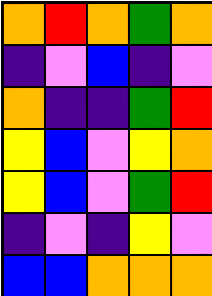[["orange", "red", "orange", "green", "orange"], ["indigo", "violet", "blue", "indigo", "violet"], ["orange", "indigo", "indigo", "green", "red"], ["yellow", "blue", "violet", "yellow", "orange"], ["yellow", "blue", "violet", "green", "red"], ["indigo", "violet", "indigo", "yellow", "violet"], ["blue", "blue", "orange", "orange", "orange"]]